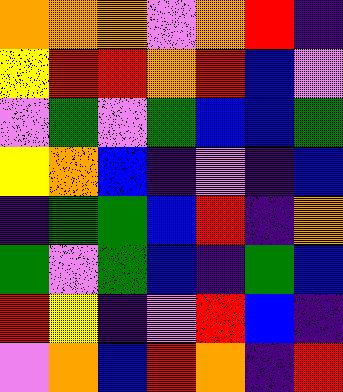[["orange", "orange", "orange", "violet", "orange", "red", "indigo"], ["yellow", "red", "red", "orange", "red", "blue", "violet"], ["violet", "green", "violet", "green", "blue", "blue", "green"], ["yellow", "orange", "blue", "indigo", "violet", "indigo", "blue"], ["indigo", "green", "green", "blue", "red", "indigo", "orange"], ["green", "violet", "green", "blue", "indigo", "green", "blue"], ["red", "yellow", "indigo", "violet", "red", "blue", "indigo"], ["violet", "orange", "blue", "red", "orange", "indigo", "red"]]